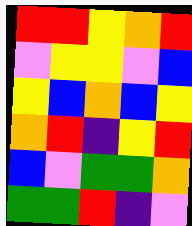[["red", "red", "yellow", "orange", "red"], ["violet", "yellow", "yellow", "violet", "blue"], ["yellow", "blue", "orange", "blue", "yellow"], ["orange", "red", "indigo", "yellow", "red"], ["blue", "violet", "green", "green", "orange"], ["green", "green", "red", "indigo", "violet"]]